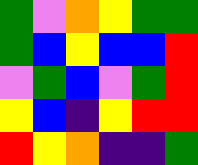[["green", "violet", "orange", "yellow", "green", "green"], ["green", "blue", "yellow", "blue", "blue", "red"], ["violet", "green", "blue", "violet", "green", "red"], ["yellow", "blue", "indigo", "yellow", "red", "red"], ["red", "yellow", "orange", "indigo", "indigo", "green"]]